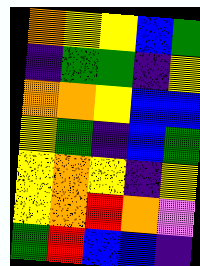[["orange", "yellow", "yellow", "blue", "green"], ["indigo", "green", "green", "indigo", "yellow"], ["orange", "orange", "yellow", "blue", "blue"], ["yellow", "green", "indigo", "blue", "green"], ["yellow", "orange", "yellow", "indigo", "yellow"], ["yellow", "orange", "red", "orange", "violet"], ["green", "red", "blue", "blue", "indigo"]]